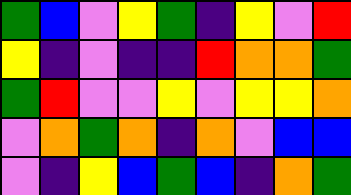[["green", "blue", "violet", "yellow", "green", "indigo", "yellow", "violet", "red"], ["yellow", "indigo", "violet", "indigo", "indigo", "red", "orange", "orange", "green"], ["green", "red", "violet", "violet", "yellow", "violet", "yellow", "yellow", "orange"], ["violet", "orange", "green", "orange", "indigo", "orange", "violet", "blue", "blue"], ["violet", "indigo", "yellow", "blue", "green", "blue", "indigo", "orange", "green"]]